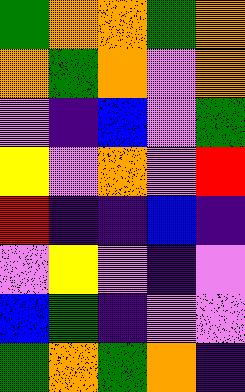[["green", "orange", "orange", "green", "orange"], ["orange", "green", "orange", "violet", "orange"], ["violet", "indigo", "blue", "violet", "green"], ["yellow", "violet", "orange", "violet", "red"], ["red", "indigo", "indigo", "blue", "indigo"], ["violet", "yellow", "violet", "indigo", "violet"], ["blue", "green", "indigo", "violet", "violet"], ["green", "orange", "green", "orange", "indigo"]]